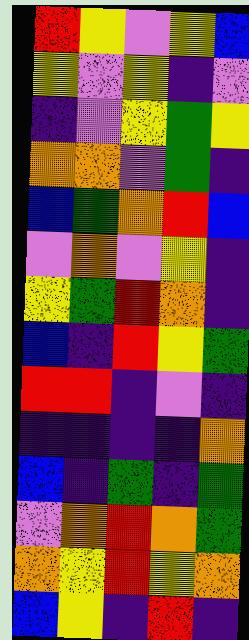[["red", "yellow", "violet", "yellow", "blue"], ["yellow", "violet", "yellow", "indigo", "violet"], ["indigo", "violet", "yellow", "green", "yellow"], ["orange", "orange", "violet", "green", "indigo"], ["blue", "green", "orange", "red", "blue"], ["violet", "orange", "violet", "yellow", "indigo"], ["yellow", "green", "red", "orange", "indigo"], ["blue", "indigo", "red", "yellow", "green"], ["red", "red", "indigo", "violet", "indigo"], ["indigo", "indigo", "indigo", "indigo", "orange"], ["blue", "indigo", "green", "indigo", "green"], ["violet", "orange", "red", "orange", "green"], ["orange", "yellow", "red", "yellow", "orange"], ["blue", "yellow", "indigo", "red", "indigo"]]